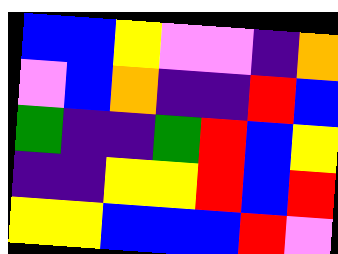[["blue", "blue", "yellow", "violet", "violet", "indigo", "orange"], ["violet", "blue", "orange", "indigo", "indigo", "red", "blue"], ["green", "indigo", "indigo", "green", "red", "blue", "yellow"], ["indigo", "indigo", "yellow", "yellow", "red", "blue", "red"], ["yellow", "yellow", "blue", "blue", "blue", "red", "violet"]]